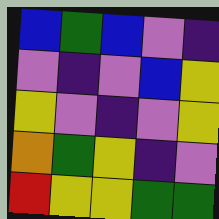[["blue", "green", "blue", "violet", "indigo"], ["violet", "indigo", "violet", "blue", "yellow"], ["yellow", "violet", "indigo", "violet", "yellow"], ["orange", "green", "yellow", "indigo", "violet"], ["red", "yellow", "yellow", "green", "green"]]